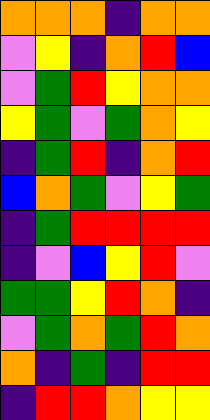[["orange", "orange", "orange", "indigo", "orange", "orange"], ["violet", "yellow", "indigo", "orange", "red", "blue"], ["violet", "green", "red", "yellow", "orange", "orange"], ["yellow", "green", "violet", "green", "orange", "yellow"], ["indigo", "green", "red", "indigo", "orange", "red"], ["blue", "orange", "green", "violet", "yellow", "green"], ["indigo", "green", "red", "red", "red", "red"], ["indigo", "violet", "blue", "yellow", "red", "violet"], ["green", "green", "yellow", "red", "orange", "indigo"], ["violet", "green", "orange", "green", "red", "orange"], ["orange", "indigo", "green", "indigo", "red", "red"], ["indigo", "red", "red", "orange", "yellow", "yellow"]]